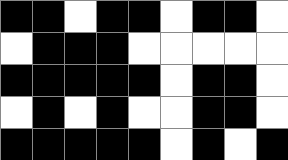[["black", "black", "white", "black", "black", "white", "black", "black", "white"], ["white", "black", "black", "black", "white", "white", "white", "white", "white"], ["black", "black", "black", "black", "black", "white", "black", "black", "white"], ["white", "black", "white", "black", "white", "white", "black", "black", "white"], ["black", "black", "black", "black", "black", "white", "black", "white", "black"]]